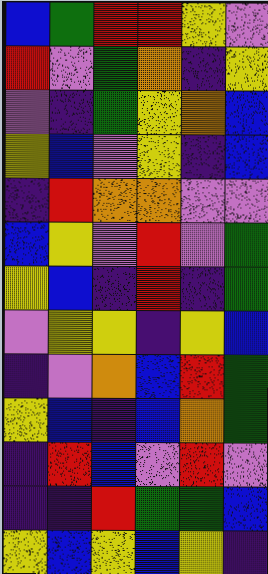[["blue", "green", "red", "red", "yellow", "violet"], ["red", "violet", "green", "orange", "indigo", "yellow"], ["violet", "indigo", "green", "yellow", "orange", "blue"], ["yellow", "blue", "violet", "yellow", "indigo", "blue"], ["indigo", "red", "orange", "orange", "violet", "violet"], ["blue", "yellow", "violet", "red", "violet", "green"], ["yellow", "blue", "indigo", "red", "indigo", "green"], ["violet", "yellow", "yellow", "indigo", "yellow", "blue"], ["indigo", "violet", "orange", "blue", "red", "green"], ["yellow", "blue", "indigo", "blue", "orange", "green"], ["indigo", "red", "blue", "violet", "red", "violet"], ["indigo", "indigo", "red", "green", "green", "blue"], ["yellow", "blue", "yellow", "blue", "yellow", "indigo"]]